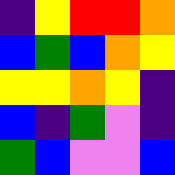[["indigo", "yellow", "red", "red", "orange"], ["blue", "green", "blue", "orange", "yellow"], ["yellow", "yellow", "orange", "yellow", "indigo"], ["blue", "indigo", "green", "violet", "indigo"], ["green", "blue", "violet", "violet", "blue"]]